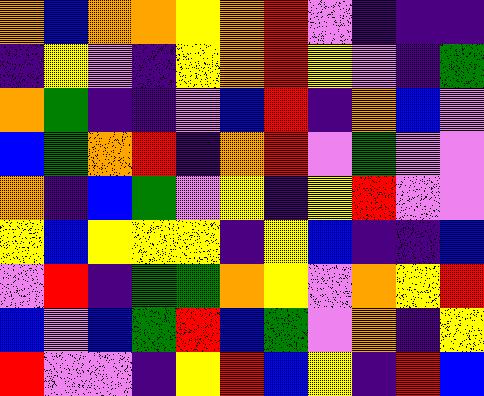[["orange", "blue", "orange", "orange", "yellow", "orange", "red", "violet", "indigo", "indigo", "indigo"], ["indigo", "yellow", "violet", "indigo", "yellow", "orange", "red", "yellow", "violet", "indigo", "green"], ["orange", "green", "indigo", "indigo", "violet", "blue", "red", "indigo", "orange", "blue", "violet"], ["blue", "green", "orange", "red", "indigo", "orange", "red", "violet", "green", "violet", "violet"], ["orange", "indigo", "blue", "green", "violet", "yellow", "indigo", "yellow", "red", "violet", "violet"], ["yellow", "blue", "yellow", "yellow", "yellow", "indigo", "yellow", "blue", "indigo", "indigo", "blue"], ["violet", "red", "indigo", "green", "green", "orange", "yellow", "violet", "orange", "yellow", "red"], ["blue", "violet", "blue", "green", "red", "blue", "green", "violet", "orange", "indigo", "yellow"], ["red", "violet", "violet", "indigo", "yellow", "red", "blue", "yellow", "indigo", "red", "blue"]]